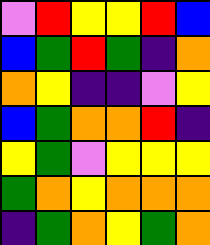[["violet", "red", "yellow", "yellow", "red", "blue"], ["blue", "green", "red", "green", "indigo", "orange"], ["orange", "yellow", "indigo", "indigo", "violet", "yellow"], ["blue", "green", "orange", "orange", "red", "indigo"], ["yellow", "green", "violet", "yellow", "yellow", "yellow"], ["green", "orange", "yellow", "orange", "orange", "orange"], ["indigo", "green", "orange", "yellow", "green", "orange"]]